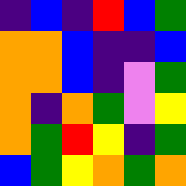[["indigo", "blue", "indigo", "red", "blue", "green"], ["orange", "orange", "blue", "indigo", "indigo", "blue"], ["orange", "orange", "blue", "indigo", "violet", "green"], ["orange", "indigo", "orange", "green", "violet", "yellow"], ["orange", "green", "red", "yellow", "indigo", "green"], ["blue", "green", "yellow", "orange", "green", "orange"]]